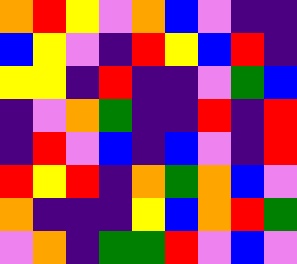[["orange", "red", "yellow", "violet", "orange", "blue", "violet", "indigo", "indigo"], ["blue", "yellow", "violet", "indigo", "red", "yellow", "blue", "red", "indigo"], ["yellow", "yellow", "indigo", "red", "indigo", "indigo", "violet", "green", "blue"], ["indigo", "violet", "orange", "green", "indigo", "indigo", "red", "indigo", "red"], ["indigo", "red", "violet", "blue", "indigo", "blue", "violet", "indigo", "red"], ["red", "yellow", "red", "indigo", "orange", "green", "orange", "blue", "violet"], ["orange", "indigo", "indigo", "indigo", "yellow", "blue", "orange", "red", "green"], ["violet", "orange", "indigo", "green", "green", "red", "violet", "blue", "violet"]]